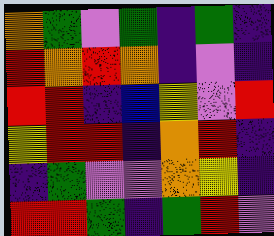[["orange", "green", "violet", "green", "indigo", "green", "indigo"], ["red", "orange", "red", "orange", "indigo", "violet", "indigo"], ["red", "red", "indigo", "blue", "yellow", "violet", "red"], ["yellow", "red", "red", "indigo", "orange", "red", "indigo"], ["indigo", "green", "violet", "violet", "orange", "yellow", "indigo"], ["red", "red", "green", "indigo", "green", "red", "violet"]]